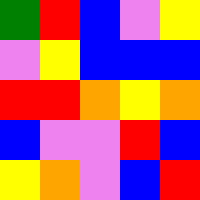[["green", "red", "blue", "violet", "yellow"], ["violet", "yellow", "blue", "blue", "blue"], ["red", "red", "orange", "yellow", "orange"], ["blue", "violet", "violet", "red", "blue"], ["yellow", "orange", "violet", "blue", "red"]]